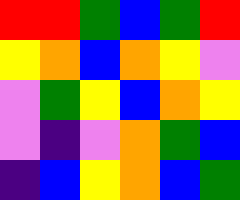[["red", "red", "green", "blue", "green", "red"], ["yellow", "orange", "blue", "orange", "yellow", "violet"], ["violet", "green", "yellow", "blue", "orange", "yellow"], ["violet", "indigo", "violet", "orange", "green", "blue"], ["indigo", "blue", "yellow", "orange", "blue", "green"]]